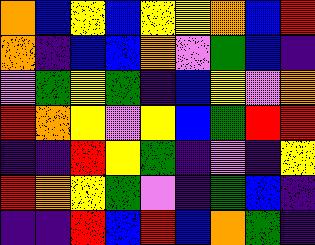[["orange", "blue", "yellow", "blue", "yellow", "yellow", "orange", "blue", "red"], ["orange", "indigo", "blue", "blue", "orange", "violet", "green", "blue", "indigo"], ["violet", "green", "yellow", "green", "indigo", "blue", "yellow", "violet", "orange"], ["red", "orange", "yellow", "violet", "yellow", "blue", "green", "red", "red"], ["indigo", "indigo", "red", "yellow", "green", "indigo", "violet", "indigo", "yellow"], ["red", "orange", "yellow", "green", "violet", "indigo", "green", "blue", "indigo"], ["indigo", "indigo", "red", "blue", "red", "blue", "orange", "green", "indigo"]]